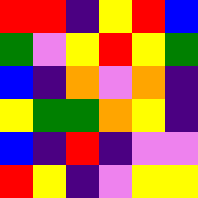[["red", "red", "indigo", "yellow", "red", "blue"], ["green", "violet", "yellow", "red", "yellow", "green"], ["blue", "indigo", "orange", "violet", "orange", "indigo"], ["yellow", "green", "green", "orange", "yellow", "indigo"], ["blue", "indigo", "red", "indigo", "violet", "violet"], ["red", "yellow", "indigo", "violet", "yellow", "yellow"]]